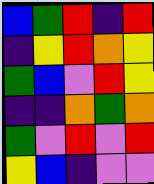[["blue", "green", "red", "indigo", "red"], ["indigo", "yellow", "red", "orange", "yellow"], ["green", "blue", "violet", "red", "yellow"], ["indigo", "indigo", "orange", "green", "orange"], ["green", "violet", "red", "violet", "red"], ["yellow", "blue", "indigo", "violet", "violet"]]